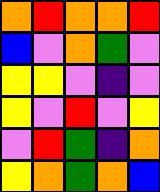[["orange", "red", "orange", "orange", "red"], ["blue", "violet", "orange", "green", "violet"], ["yellow", "yellow", "violet", "indigo", "violet"], ["yellow", "violet", "red", "violet", "yellow"], ["violet", "red", "green", "indigo", "orange"], ["yellow", "orange", "green", "orange", "blue"]]